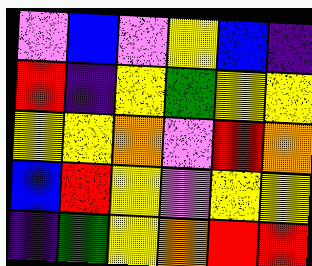[["violet", "blue", "violet", "yellow", "blue", "indigo"], ["red", "indigo", "yellow", "green", "yellow", "yellow"], ["yellow", "yellow", "orange", "violet", "red", "orange"], ["blue", "red", "yellow", "violet", "yellow", "yellow"], ["indigo", "green", "yellow", "orange", "red", "red"]]